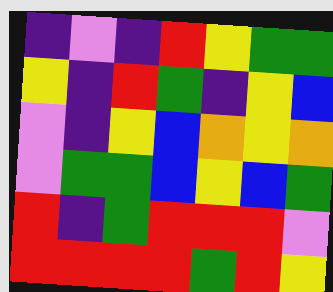[["indigo", "violet", "indigo", "red", "yellow", "green", "green"], ["yellow", "indigo", "red", "green", "indigo", "yellow", "blue"], ["violet", "indigo", "yellow", "blue", "orange", "yellow", "orange"], ["violet", "green", "green", "blue", "yellow", "blue", "green"], ["red", "indigo", "green", "red", "red", "red", "violet"], ["red", "red", "red", "red", "green", "red", "yellow"]]